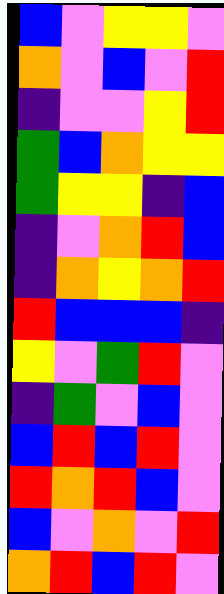[["blue", "violet", "yellow", "yellow", "violet"], ["orange", "violet", "blue", "violet", "red"], ["indigo", "violet", "violet", "yellow", "red"], ["green", "blue", "orange", "yellow", "yellow"], ["green", "yellow", "yellow", "indigo", "blue"], ["indigo", "violet", "orange", "red", "blue"], ["indigo", "orange", "yellow", "orange", "red"], ["red", "blue", "blue", "blue", "indigo"], ["yellow", "violet", "green", "red", "violet"], ["indigo", "green", "violet", "blue", "violet"], ["blue", "red", "blue", "red", "violet"], ["red", "orange", "red", "blue", "violet"], ["blue", "violet", "orange", "violet", "red"], ["orange", "red", "blue", "red", "violet"]]